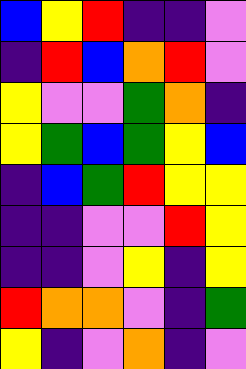[["blue", "yellow", "red", "indigo", "indigo", "violet"], ["indigo", "red", "blue", "orange", "red", "violet"], ["yellow", "violet", "violet", "green", "orange", "indigo"], ["yellow", "green", "blue", "green", "yellow", "blue"], ["indigo", "blue", "green", "red", "yellow", "yellow"], ["indigo", "indigo", "violet", "violet", "red", "yellow"], ["indigo", "indigo", "violet", "yellow", "indigo", "yellow"], ["red", "orange", "orange", "violet", "indigo", "green"], ["yellow", "indigo", "violet", "orange", "indigo", "violet"]]